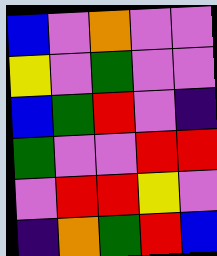[["blue", "violet", "orange", "violet", "violet"], ["yellow", "violet", "green", "violet", "violet"], ["blue", "green", "red", "violet", "indigo"], ["green", "violet", "violet", "red", "red"], ["violet", "red", "red", "yellow", "violet"], ["indigo", "orange", "green", "red", "blue"]]